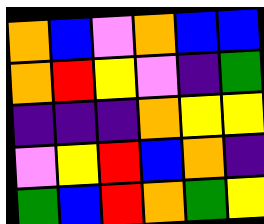[["orange", "blue", "violet", "orange", "blue", "blue"], ["orange", "red", "yellow", "violet", "indigo", "green"], ["indigo", "indigo", "indigo", "orange", "yellow", "yellow"], ["violet", "yellow", "red", "blue", "orange", "indigo"], ["green", "blue", "red", "orange", "green", "yellow"]]